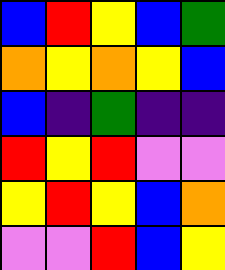[["blue", "red", "yellow", "blue", "green"], ["orange", "yellow", "orange", "yellow", "blue"], ["blue", "indigo", "green", "indigo", "indigo"], ["red", "yellow", "red", "violet", "violet"], ["yellow", "red", "yellow", "blue", "orange"], ["violet", "violet", "red", "blue", "yellow"]]